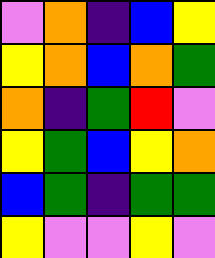[["violet", "orange", "indigo", "blue", "yellow"], ["yellow", "orange", "blue", "orange", "green"], ["orange", "indigo", "green", "red", "violet"], ["yellow", "green", "blue", "yellow", "orange"], ["blue", "green", "indigo", "green", "green"], ["yellow", "violet", "violet", "yellow", "violet"]]